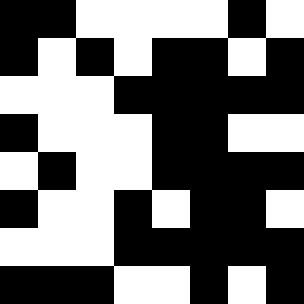[["black", "black", "white", "white", "white", "white", "black", "white"], ["black", "white", "black", "white", "black", "black", "white", "black"], ["white", "white", "white", "black", "black", "black", "black", "black"], ["black", "white", "white", "white", "black", "black", "white", "white"], ["white", "black", "white", "white", "black", "black", "black", "black"], ["black", "white", "white", "black", "white", "black", "black", "white"], ["white", "white", "white", "black", "black", "black", "black", "black"], ["black", "black", "black", "white", "white", "black", "white", "black"]]